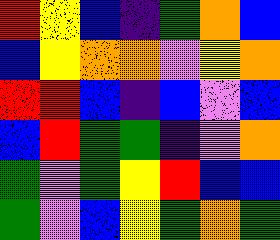[["red", "yellow", "blue", "indigo", "green", "orange", "blue"], ["blue", "yellow", "orange", "orange", "violet", "yellow", "orange"], ["red", "red", "blue", "indigo", "blue", "violet", "blue"], ["blue", "red", "green", "green", "indigo", "violet", "orange"], ["green", "violet", "green", "yellow", "red", "blue", "blue"], ["green", "violet", "blue", "yellow", "green", "orange", "green"]]